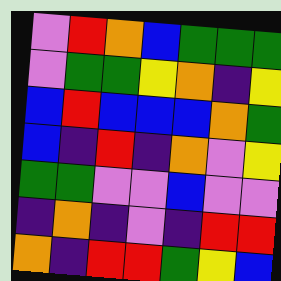[["violet", "red", "orange", "blue", "green", "green", "green"], ["violet", "green", "green", "yellow", "orange", "indigo", "yellow"], ["blue", "red", "blue", "blue", "blue", "orange", "green"], ["blue", "indigo", "red", "indigo", "orange", "violet", "yellow"], ["green", "green", "violet", "violet", "blue", "violet", "violet"], ["indigo", "orange", "indigo", "violet", "indigo", "red", "red"], ["orange", "indigo", "red", "red", "green", "yellow", "blue"]]